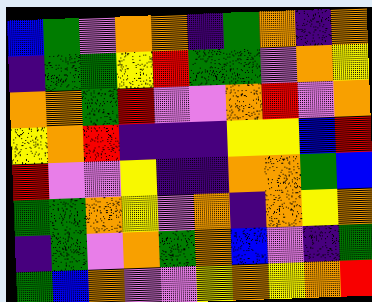[["blue", "green", "violet", "orange", "orange", "indigo", "green", "orange", "indigo", "orange"], ["indigo", "green", "green", "yellow", "red", "green", "green", "violet", "orange", "yellow"], ["orange", "orange", "green", "red", "violet", "violet", "orange", "red", "violet", "orange"], ["yellow", "orange", "red", "indigo", "indigo", "indigo", "yellow", "yellow", "blue", "red"], ["red", "violet", "violet", "yellow", "indigo", "indigo", "orange", "orange", "green", "blue"], ["green", "green", "orange", "yellow", "violet", "orange", "indigo", "orange", "yellow", "orange"], ["indigo", "green", "violet", "orange", "green", "orange", "blue", "violet", "indigo", "green"], ["green", "blue", "orange", "violet", "violet", "yellow", "orange", "yellow", "orange", "red"]]